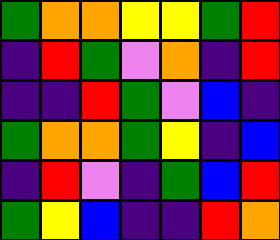[["green", "orange", "orange", "yellow", "yellow", "green", "red"], ["indigo", "red", "green", "violet", "orange", "indigo", "red"], ["indigo", "indigo", "red", "green", "violet", "blue", "indigo"], ["green", "orange", "orange", "green", "yellow", "indigo", "blue"], ["indigo", "red", "violet", "indigo", "green", "blue", "red"], ["green", "yellow", "blue", "indigo", "indigo", "red", "orange"]]